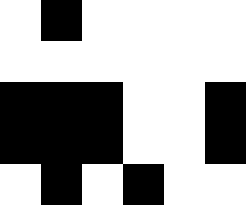[["white", "black", "white", "white", "white", "white"], ["white", "white", "white", "white", "white", "white"], ["black", "black", "black", "white", "white", "black"], ["black", "black", "black", "white", "white", "black"], ["white", "black", "white", "black", "white", "white"]]